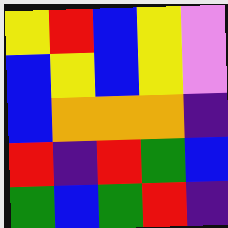[["yellow", "red", "blue", "yellow", "violet"], ["blue", "yellow", "blue", "yellow", "violet"], ["blue", "orange", "orange", "orange", "indigo"], ["red", "indigo", "red", "green", "blue"], ["green", "blue", "green", "red", "indigo"]]